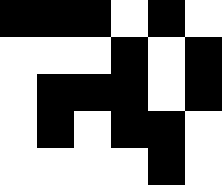[["black", "black", "black", "white", "black", "white"], ["white", "white", "white", "black", "white", "black"], ["white", "black", "black", "black", "white", "black"], ["white", "black", "white", "black", "black", "white"], ["white", "white", "white", "white", "black", "white"]]